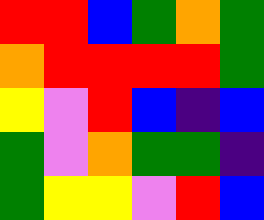[["red", "red", "blue", "green", "orange", "green"], ["orange", "red", "red", "red", "red", "green"], ["yellow", "violet", "red", "blue", "indigo", "blue"], ["green", "violet", "orange", "green", "green", "indigo"], ["green", "yellow", "yellow", "violet", "red", "blue"]]